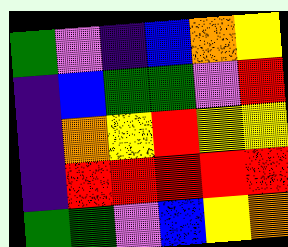[["green", "violet", "indigo", "blue", "orange", "yellow"], ["indigo", "blue", "green", "green", "violet", "red"], ["indigo", "orange", "yellow", "red", "yellow", "yellow"], ["indigo", "red", "red", "red", "red", "red"], ["green", "green", "violet", "blue", "yellow", "orange"]]